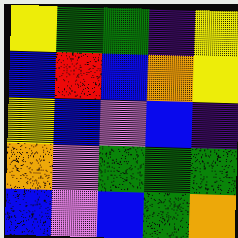[["yellow", "green", "green", "indigo", "yellow"], ["blue", "red", "blue", "orange", "yellow"], ["yellow", "blue", "violet", "blue", "indigo"], ["orange", "violet", "green", "green", "green"], ["blue", "violet", "blue", "green", "orange"]]